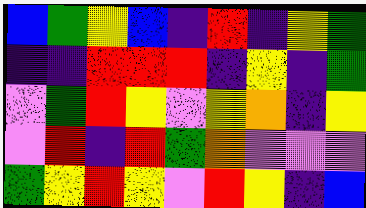[["blue", "green", "yellow", "blue", "indigo", "red", "indigo", "yellow", "green"], ["indigo", "indigo", "red", "red", "red", "indigo", "yellow", "indigo", "green"], ["violet", "green", "red", "yellow", "violet", "yellow", "orange", "indigo", "yellow"], ["violet", "red", "indigo", "red", "green", "orange", "violet", "violet", "violet"], ["green", "yellow", "red", "yellow", "violet", "red", "yellow", "indigo", "blue"]]